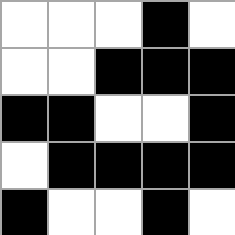[["white", "white", "white", "black", "white"], ["white", "white", "black", "black", "black"], ["black", "black", "white", "white", "black"], ["white", "black", "black", "black", "black"], ["black", "white", "white", "black", "white"]]